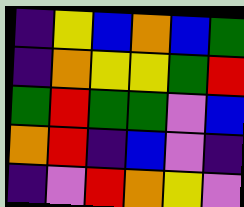[["indigo", "yellow", "blue", "orange", "blue", "green"], ["indigo", "orange", "yellow", "yellow", "green", "red"], ["green", "red", "green", "green", "violet", "blue"], ["orange", "red", "indigo", "blue", "violet", "indigo"], ["indigo", "violet", "red", "orange", "yellow", "violet"]]